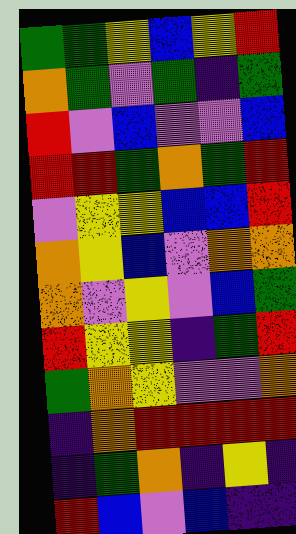[["green", "green", "yellow", "blue", "yellow", "red"], ["orange", "green", "violet", "green", "indigo", "green"], ["red", "violet", "blue", "violet", "violet", "blue"], ["red", "red", "green", "orange", "green", "red"], ["violet", "yellow", "yellow", "blue", "blue", "red"], ["orange", "yellow", "blue", "violet", "orange", "orange"], ["orange", "violet", "yellow", "violet", "blue", "green"], ["red", "yellow", "yellow", "indigo", "green", "red"], ["green", "orange", "yellow", "violet", "violet", "orange"], ["indigo", "orange", "red", "red", "red", "red"], ["indigo", "green", "orange", "indigo", "yellow", "indigo"], ["red", "blue", "violet", "blue", "indigo", "indigo"]]